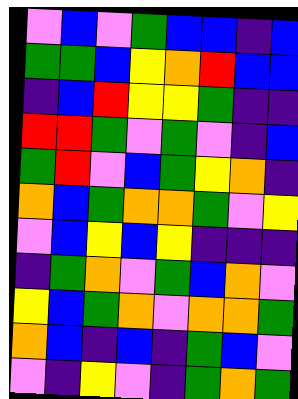[["violet", "blue", "violet", "green", "blue", "blue", "indigo", "blue"], ["green", "green", "blue", "yellow", "orange", "red", "blue", "blue"], ["indigo", "blue", "red", "yellow", "yellow", "green", "indigo", "indigo"], ["red", "red", "green", "violet", "green", "violet", "indigo", "blue"], ["green", "red", "violet", "blue", "green", "yellow", "orange", "indigo"], ["orange", "blue", "green", "orange", "orange", "green", "violet", "yellow"], ["violet", "blue", "yellow", "blue", "yellow", "indigo", "indigo", "indigo"], ["indigo", "green", "orange", "violet", "green", "blue", "orange", "violet"], ["yellow", "blue", "green", "orange", "violet", "orange", "orange", "green"], ["orange", "blue", "indigo", "blue", "indigo", "green", "blue", "violet"], ["violet", "indigo", "yellow", "violet", "indigo", "green", "orange", "green"]]